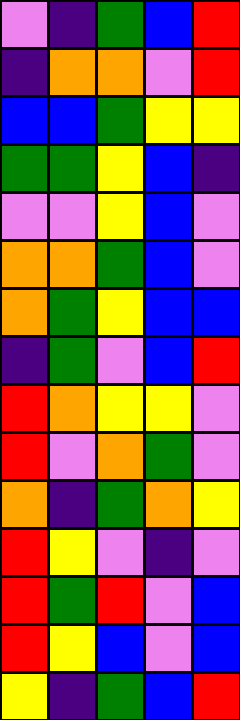[["violet", "indigo", "green", "blue", "red"], ["indigo", "orange", "orange", "violet", "red"], ["blue", "blue", "green", "yellow", "yellow"], ["green", "green", "yellow", "blue", "indigo"], ["violet", "violet", "yellow", "blue", "violet"], ["orange", "orange", "green", "blue", "violet"], ["orange", "green", "yellow", "blue", "blue"], ["indigo", "green", "violet", "blue", "red"], ["red", "orange", "yellow", "yellow", "violet"], ["red", "violet", "orange", "green", "violet"], ["orange", "indigo", "green", "orange", "yellow"], ["red", "yellow", "violet", "indigo", "violet"], ["red", "green", "red", "violet", "blue"], ["red", "yellow", "blue", "violet", "blue"], ["yellow", "indigo", "green", "blue", "red"]]